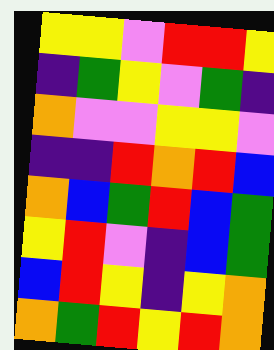[["yellow", "yellow", "violet", "red", "red", "yellow"], ["indigo", "green", "yellow", "violet", "green", "indigo"], ["orange", "violet", "violet", "yellow", "yellow", "violet"], ["indigo", "indigo", "red", "orange", "red", "blue"], ["orange", "blue", "green", "red", "blue", "green"], ["yellow", "red", "violet", "indigo", "blue", "green"], ["blue", "red", "yellow", "indigo", "yellow", "orange"], ["orange", "green", "red", "yellow", "red", "orange"]]